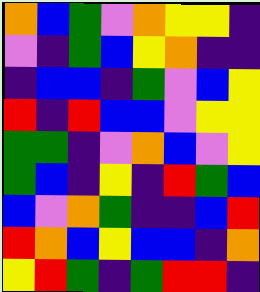[["orange", "blue", "green", "violet", "orange", "yellow", "yellow", "indigo"], ["violet", "indigo", "green", "blue", "yellow", "orange", "indigo", "indigo"], ["indigo", "blue", "blue", "indigo", "green", "violet", "blue", "yellow"], ["red", "indigo", "red", "blue", "blue", "violet", "yellow", "yellow"], ["green", "green", "indigo", "violet", "orange", "blue", "violet", "yellow"], ["green", "blue", "indigo", "yellow", "indigo", "red", "green", "blue"], ["blue", "violet", "orange", "green", "indigo", "indigo", "blue", "red"], ["red", "orange", "blue", "yellow", "blue", "blue", "indigo", "orange"], ["yellow", "red", "green", "indigo", "green", "red", "red", "indigo"]]